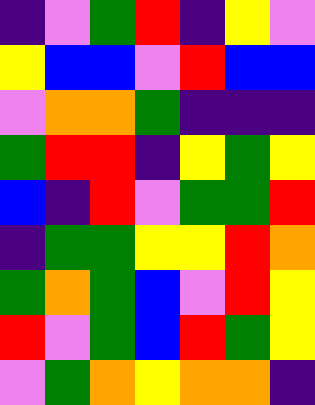[["indigo", "violet", "green", "red", "indigo", "yellow", "violet"], ["yellow", "blue", "blue", "violet", "red", "blue", "blue"], ["violet", "orange", "orange", "green", "indigo", "indigo", "indigo"], ["green", "red", "red", "indigo", "yellow", "green", "yellow"], ["blue", "indigo", "red", "violet", "green", "green", "red"], ["indigo", "green", "green", "yellow", "yellow", "red", "orange"], ["green", "orange", "green", "blue", "violet", "red", "yellow"], ["red", "violet", "green", "blue", "red", "green", "yellow"], ["violet", "green", "orange", "yellow", "orange", "orange", "indigo"]]